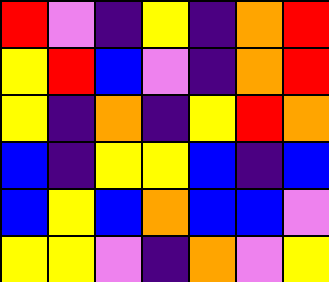[["red", "violet", "indigo", "yellow", "indigo", "orange", "red"], ["yellow", "red", "blue", "violet", "indigo", "orange", "red"], ["yellow", "indigo", "orange", "indigo", "yellow", "red", "orange"], ["blue", "indigo", "yellow", "yellow", "blue", "indigo", "blue"], ["blue", "yellow", "blue", "orange", "blue", "blue", "violet"], ["yellow", "yellow", "violet", "indigo", "orange", "violet", "yellow"]]